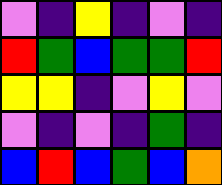[["violet", "indigo", "yellow", "indigo", "violet", "indigo"], ["red", "green", "blue", "green", "green", "red"], ["yellow", "yellow", "indigo", "violet", "yellow", "violet"], ["violet", "indigo", "violet", "indigo", "green", "indigo"], ["blue", "red", "blue", "green", "blue", "orange"]]